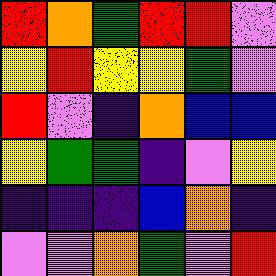[["red", "orange", "green", "red", "red", "violet"], ["yellow", "red", "yellow", "yellow", "green", "violet"], ["red", "violet", "indigo", "orange", "blue", "blue"], ["yellow", "green", "green", "indigo", "violet", "yellow"], ["indigo", "indigo", "indigo", "blue", "orange", "indigo"], ["violet", "violet", "orange", "green", "violet", "red"]]